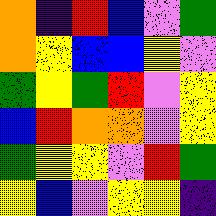[["orange", "indigo", "red", "blue", "violet", "green"], ["orange", "yellow", "blue", "blue", "yellow", "violet"], ["green", "yellow", "green", "red", "violet", "yellow"], ["blue", "red", "orange", "orange", "violet", "yellow"], ["green", "yellow", "yellow", "violet", "red", "green"], ["yellow", "blue", "violet", "yellow", "yellow", "indigo"]]